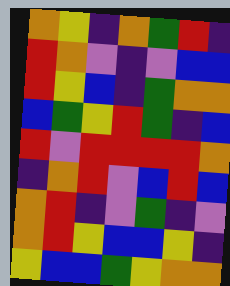[["orange", "yellow", "indigo", "orange", "green", "red", "indigo"], ["red", "orange", "violet", "indigo", "violet", "blue", "blue"], ["red", "yellow", "blue", "indigo", "green", "orange", "orange"], ["blue", "green", "yellow", "red", "green", "indigo", "blue"], ["red", "violet", "red", "red", "red", "red", "orange"], ["indigo", "orange", "red", "violet", "blue", "red", "blue"], ["orange", "red", "indigo", "violet", "green", "indigo", "violet"], ["orange", "red", "yellow", "blue", "blue", "yellow", "indigo"], ["yellow", "blue", "blue", "green", "yellow", "orange", "orange"]]